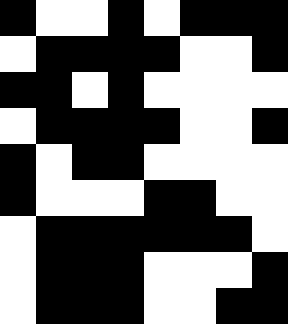[["black", "white", "white", "black", "white", "black", "black", "black"], ["white", "black", "black", "black", "black", "white", "white", "black"], ["black", "black", "white", "black", "white", "white", "white", "white"], ["white", "black", "black", "black", "black", "white", "white", "black"], ["black", "white", "black", "black", "white", "white", "white", "white"], ["black", "white", "white", "white", "black", "black", "white", "white"], ["white", "black", "black", "black", "black", "black", "black", "white"], ["white", "black", "black", "black", "white", "white", "white", "black"], ["white", "black", "black", "black", "white", "white", "black", "black"]]